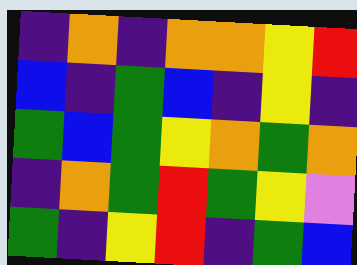[["indigo", "orange", "indigo", "orange", "orange", "yellow", "red"], ["blue", "indigo", "green", "blue", "indigo", "yellow", "indigo"], ["green", "blue", "green", "yellow", "orange", "green", "orange"], ["indigo", "orange", "green", "red", "green", "yellow", "violet"], ["green", "indigo", "yellow", "red", "indigo", "green", "blue"]]